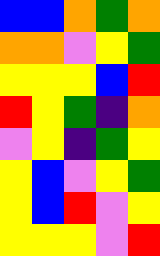[["blue", "blue", "orange", "green", "orange"], ["orange", "orange", "violet", "yellow", "green"], ["yellow", "yellow", "yellow", "blue", "red"], ["red", "yellow", "green", "indigo", "orange"], ["violet", "yellow", "indigo", "green", "yellow"], ["yellow", "blue", "violet", "yellow", "green"], ["yellow", "blue", "red", "violet", "yellow"], ["yellow", "yellow", "yellow", "violet", "red"]]